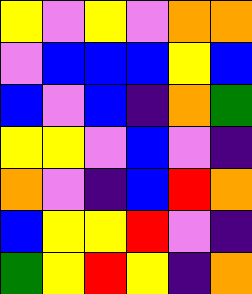[["yellow", "violet", "yellow", "violet", "orange", "orange"], ["violet", "blue", "blue", "blue", "yellow", "blue"], ["blue", "violet", "blue", "indigo", "orange", "green"], ["yellow", "yellow", "violet", "blue", "violet", "indigo"], ["orange", "violet", "indigo", "blue", "red", "orange"], ["blue", "yellow", "yellow", "red", "violet", "indigo"], ["green", "yellow", "red", "yellow", "indigo", "orange"]]